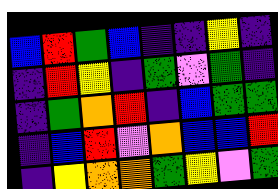[["blue", "red", "green", "blue", "indigo", "indigo", "yellow", "indigo"], ["indigo", "red", "yellow", "indigo", "green", "violet", "green", "indigo"], ["indigo", "green", "orange", "red", "indigo", "blue", "green", "green"], ["indigo", "blue", "red", "violet", "orange", "blue", "blue", "red"], ["indigo", "yellow", "orange", "orange", "green", "yellow", "violet", "green"]]